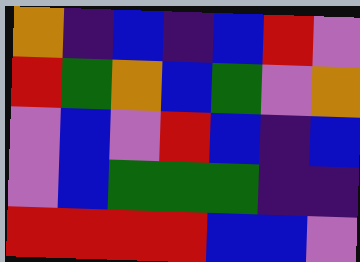[["orange", "indigo", "blue", "indigo", "blue", "red", "violet"], ["red", "green", "orange", "blue", "green", "violet", "orange"], ["violet", "blue", "violet", "red", "blue", "indigo", "blue"], ["violet", "blue", "green", "green", "green", "indigo", "indigo"], ["red", "red", "red", "red", "blue", "blue", "violet"]]